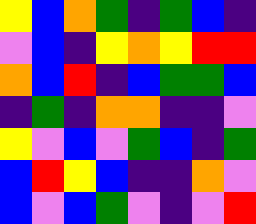[["yellow", "blue", "orange", "green", "indigo", "green", "blue", "indigo"], ["violet", "blue", "indigo", "yellow", "orange", "yellow", "red", "red"], ["orange", "blue", "red", "indigo", "blue", "green", "green", "blue"], ["indigo", "green", "indigo", "orange", "orange", "indigo", "indigo", "violet"], ["yellow", "violet", "blue", "violet", "green", "blue", "indigo", "green"], ["blue", "red", "yellow", "blue", "indigo", "indigo", "orange", "violet"], ["blue", "violet", "blue", "green", "violet", "indigo", "violet", "red"]]